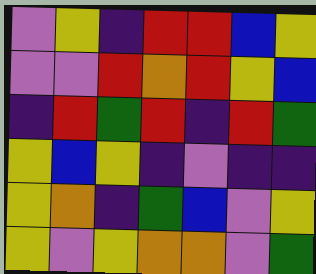[["violet", "yellow", "indigo", "red", "red", "blue", "yellow"], ["violet", "violet", "red", "orange", "red", "yellow", "blue"], ["indigo", "red", "green", "red", "indigo", "red", "green"], ["yellow", "blue", "yellow", "indigo", "violet", "indigo", "indigo"], ["yellow", "orange", "indigo", "green", "blue", "violet", "yellow"], ["yellow", "violet", "yellow", "orange", "orange", "violet", "green"]]